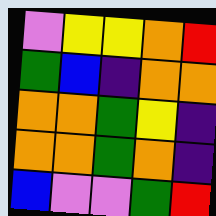[["violet", "yellow", "yellow", "orange", "red"], ["green", "blue", "indigo", "orange", "orange"], ["orange", "orange", "green", "yellow", "indigo"], ["orange", "orange", "green", "orange", "indigo"], ["blue", "violet", "violet", "green", "red"]]